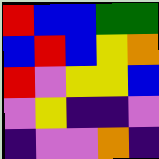[["red", "blue", "blue", "green", "green"], ["blue", "red", "blue", "yellow", "orange"], ["red", "violet", "yellow", "yellow", "blue"], ["violet", "yellow", "indigo", "indigo", "violet"], ["indigo", "violet", "violet", "orange", "indigo"]]